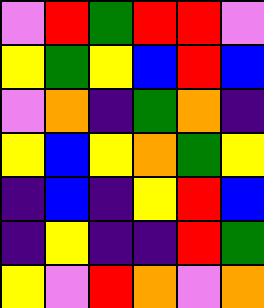[["violet", "red", "green", "red", "red", "violet"], ["yellow", "green", "yellow", "blue", "red", "blue"], ["violet", "orange", "indigo", "green", "orange", "indigo"], ["yellow", "blue", "yellow", "orange", "green", "yellow"], ["indigo", "blue", "indigo", "yellow", "red", "blue"], ["indigo", "yellow", "indigo", "indigo", "red", "green"], ["yellow", "violet", "red", "orange", "violet", "orange"]]